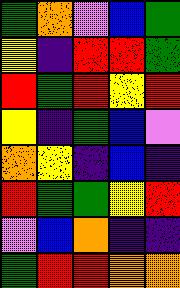[["green", "orange", "violet", "blue", "green"], ["yellow", "indigo", "red", "red", "green"], ["red", "green", "red", "yellow", "red"], ["yellow", "indigo", "green", "blue", "violet"], ["orange", "yellow", "indigo", "blue", "indigo"], ["red", "green", "green", "yellow", "red"], ["violet", "blue", "orange", "indigo", "indigo"], ["green", "red", "red", "orange", "orange"]]